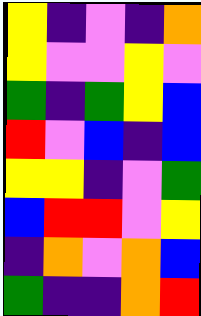[["yellow", "indigo", "violet", "indigo", "orange"], ["yellow", "violet", "violet", "yellow", "violet"], ["green", "indigo", "green", "yellow", "blue"], ["red", "violet", "blue", "indigo", "blue"], ["yellow", "yellow", "indigo", "violet", "green"], ["blue", "red", "red", "violet", "yellow"], ["indigo", "orange", "violet", "orange", "blue"], ["green", "indigo", "indigo", "orange", "red"]]